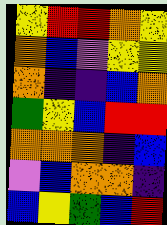[["yellow", "red", "red", "orange", "yellow"], ["orange", "blue", "violet", "yellow", "yellow"], ["orange", "indigo", "indigo", "blue", "orange"], ["green", "yellow", "blue", "red", "red"], ["orange", "orange", "orange", "indigo", "blue"], ["violet", "blue", "orange", "orange", "indigo"], ["blue", "yellow", "green", "blue", "red"]]